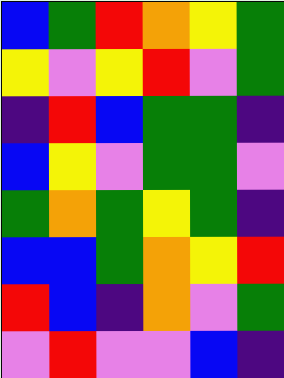[["blue", "green", "red", "orange", "yellow", "green"], ["yellow", "violet", "yellow", "red", "violet", "green"], ["indigo", "red", "blue", "green", "green", "indigo"], ["blue", "yellow", "violet", "green", "green", "violet"], ["green", "orange", "green", "yellow", "green", "indigo"], ["blue", "blue", "green", "orange", "yellow", "red"], ["red", "blue", "indigo", "orange", "violet", "green"], ["violet", "red", "violet", "violet", "blue", "indigo"]]